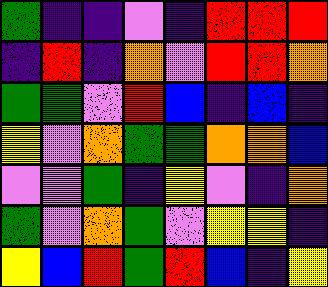[["green", "indigo", "indigo", "violet", "indigo", "red", "red", "red"], ["indigo", "red", "indigo", "orange", "violet", "red", "red", "orange"], ["green", "green", "violet", "red", "blue", "indigo", "blue", "indigo"], ["yellow", "violet", "orange", "green", "green", "orange", "orange", "blue"], ["violet", "violet", "green", "indigo", "yellow", "violet", "indigo", "orange"], ["green", "violet", "orange", "green", "violet", "yellow", "yellow", "indigo"], ["yellow", "blue", "red", "green", "red", "blue", "indigo", "yellow"]]